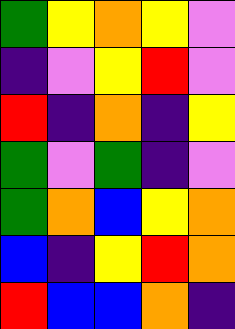[["green", "yellow", "orange", "yellow", "violet"], ["indigo", "violet", "yellow", "red", "violet"], ["red", "indigo", "orange", "indigo", "yellow"], ["green", "violet", "green", "indigo", "violet"], ["green", "orange", "blue", "yellow", "orange"], ["blue", "indigo", "yellow", "red", "orange"], ["red", "blue", "blue", "orange", "indigo"]]